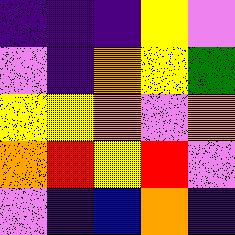[["indigo", "indigo", "indigo", "yellow", "violet"], ["violet", "indigo", "orange", "yellow", "green"], ["yellow", "yellow", "orange", "violet", "orange"], ["orange", "red", "yellow", "red", "violet"], ["violet", "indigo", "blue", "orange", "indigo"]]